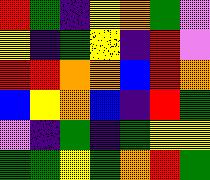[["red", "green", "indigo", "yellow", "orange", "green", "violet"], ["yellow", "indigo", "green", "yellow", "indigo", "red", "violet"], ["red", "red", "orange", "orange", "blue", "red", "orange"], ["blue", "yellow", "orange", "blue", "indigo", "red", "green"], ["violet", "indigo", "green", "indigo", "green", "yellow", "yellow"], ["green", "green", "yellow", "green", "orange", "red", "green"]]